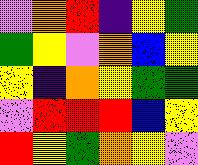[["violet", "orange", "red", "indigo", "yellow", "green"], ["green", "yellow", "violet", "orange", "blue", "yellow"], ["yellow", "indigo", "orange", "yellow", "green", "green"], ["violet", "red", "red", "red", "blue", "yellow"], ["red", "yellow", "green", "orange", "yellow", "violet"]]